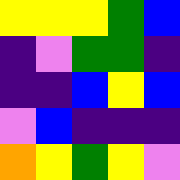[["yellow", "yellow", "yellow", "green", "blue"], ["indigo", "violet", "green", "green", "indigo"], ["indigo", "indigo", "blue", "yellow", "blue"], ["violet", "blue", "indigo", "indigo", "indigo"], ["orange", "yellow", "green", "yellow", "violet"]]